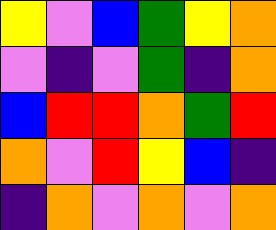[["yellow", "violet", "blue", "green", "yellow", "orange"], ["violet", "indigo", "violet", "green", "indigo", "orange"], ["blue", "red", "red", "orange", "green", "red"], ["orange", "violet", "red", "yellow", "blue", "indigo"], ["indigo", "orange", "violet", "orange", "violet", "orange"]]